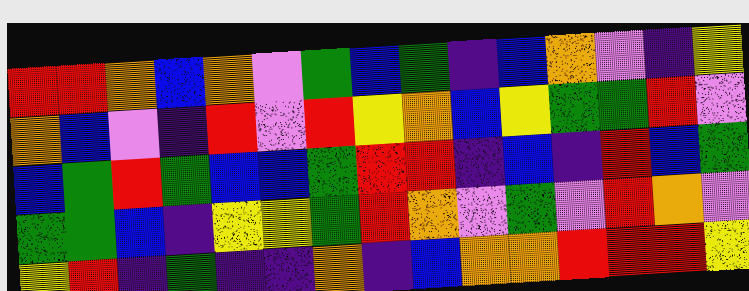[["red", "red", "orange", "blue", "orange", "violet", "green", "blue", "green", "indigo", "blue", "orange", "violet", "indigo", "yellow"], ["orange", "blue", "violet", "indigo", "red", "violet", "red", "yellow", "orange", "blue", "yellow", "green", "green", "red", "violet"], ["blue", "green", "red", "green", "blue", "blue", "green", "red", "red", "indigo", "blue", "indigo", "red", "blue", "green"], ["green", "green", "blue", "indigo", "yellow", "yellow", "green", "red", "orange", "violet", "green", "violet", "red", "orange", "violet"], ["yellow", "red", "indigo", "green", "indigo", "indigo", "orange", "indigo", "blue", "orange", "orange", "red", "red", "red", "yellow"]]